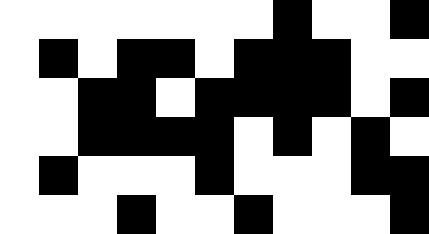[["white", "white", "white", "white", "white", "white", "white", "black", "white", "white", "black"], ["white", "black", "white", "black", "black", "white", "black", "black", "black", "white", "white"], ["white", "white", "black", "black", "white", "black", "black", "black", "black", "white", "black"], ["white", "white", "black", "black", "black", "black", "white", "black", "white", "black", "white"], ["white", "black", "white", "white", "white", "black", "white", "white", "white", "black", "black"], ["white", "white", "white", "black", "white", "white", "black", "white", "white", "white", "black"]]